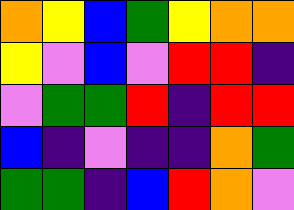[["orange", "yellow", "blue", "green", "yellow", "orange", "orange"], ["yellow", "violet", "blue", "violet", "red", "red", "indigo"], ["violet", "green", "green", "red", "indigo", "red", "red"], ["blue", "indigo", "violet", "indigo", "indigo", "orange", "green"], ["green", "green", "indigo", "blue", "red", "orange", "violet"]]